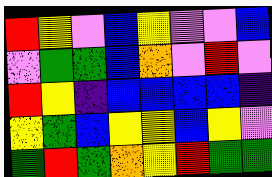[["red", "yellow", "violet", "blue", "yellow", "violet", "violet", "blue"], ["violet", "green", "green", "blue", "orange", "violet", "red", "violet"], ["red", "yellow", "indigo", "blue", "blue", "blue", "blue", "indigo"], ["yellow", "green", "blue", "yellow", "yellow", "blue", "yellow", "violet"], ["green", "red", "green", "orange", "yellow", "red", "green", "green"]]